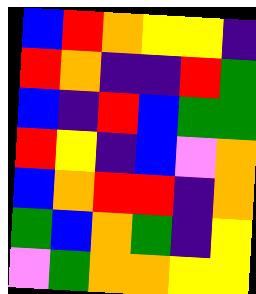[["blue", "red", "orange", "yellow", "yellow", "indigo"], ["red", "orange", "indigo", "indigo", "red", "green"], ["blue", "indigo", "red", "blue", "green", "green"], ["red", "yellow", "indigo", "blue", "violet", "orange"], ["blue", "orange", "red", "red", "indigo", "orange"], ["green", "blue", "orange", "green", "indigo", "yellow"], ["violet", "green", "orange", "orange", "yellow", "yellow"]]